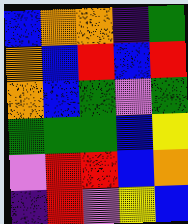[["blue", "orange", "orange", "indigo", "green"], ["orange", "blue", "red", "blue", "red"], ["orange", "blue", "green", "violet", "green"], ["green", "green", "green", "blue", "yellow"], ["violet", "red", "red", "blue", "orange"], ["indigo", "red", "violet", "yellow", "blue"]]